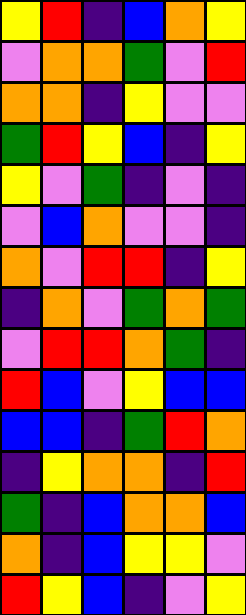[["yellow", "red", "indigo", "blue", "orange", "yellow"], ["violet", "orange", "orange", "green", "violet", "red"], ["orange", "orange", "indigo", "yellow", "violet", "violet"], ["green", "red", "yellow", "blue", "indigo", "yellow"], ["yellow", "violet", "green", "indigo", "violet", "indigo"], ["violet", "blue", "orange", "violet", "violet", "indigo"], ["orange", "violet", "red", "red", "indigo", "yellow"], ["indigo", "orange", "violet", "green", "orange", "green"], ["violet", "red", "red", "orange", "green", "indigo"], ["red", "blue", "violet", "yellow", "blue", "blue"], ["blue", "blue", "indigo", "green", "red", "orange"], ["indigo", "yellow", "orange", "orange", "indigo", "red"], ["green", "indigo", "blue", "orange", "orange", "blue"], ["orange", "indigo", "blue", "yellow", "yellow", "violet"], ["red", "yellow", "blue", "indigo", "violet", "yellow"]]